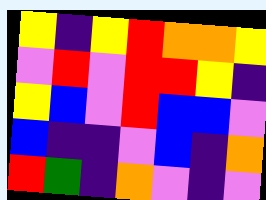[["yellow", "indigo", "yellow", "red", "orange", "orange", "yellow"], ["violet", "red", "violet", "red", "red", "yellow", "indigo"], ["yellow", "blue", "violet", "red", "blue", "blue", "violet"], ["blue", "indigo", "indigo", "violet", "blue", "indigo", "orange"], ["red", "green", "indigo", "orange", "violet", "indigo", "violet"]]